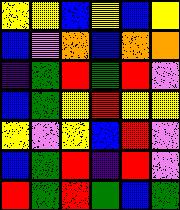[["yellow", "yellow", "blue", "yellow", "blue", "yellow"], ["blue", "violet", "orange", "blue", "orange", "orange"], ["indigo", "green", "red", "green", "red", "violet"], ["blue", "green", "yellow", "red", "yellow", "yellow"], ["yellow", "violet", "yellow", "blue", "red", "violet"], ["blue", "green", "red", "indigo", "red", "violet"], ["red", "green", "red", "green", "blue", "green"]]